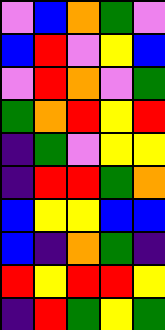[["violet", "blue", "orange", "green", "violet"], ["blue", "red", "violet", "yellow", "blue"], ["violet", "red", "orange", "violet", "green"], ["green", "orange", "red", "yellow", "red"], ["indigo", "green", "violet", "yellow", "yellow"], ["indigo", "red", "red", "green", "orange"], ["blue", "yellow", "yellow", "blue", "blue"], ["blue", "indigo", "orange", "green", "indigo"], ["red", "yellow", "red", "red", "yellow"], ["indigo", "red", "green", "yellow", "green"]]